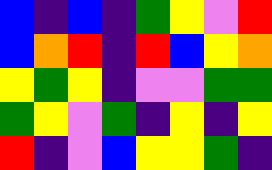[["blue", "indigo", "blue", "indigo", "green", "yellow", "violet", "red"], ["blue", "orange", "red", "indigo", "red", "blue", "yellow", "orange"], ["yellow", "green", "yellow", "indigo", "violet", "violet", "green", "green"], ["green", "yellow", "violet", "green", "indigo", "yellow", "indigo", "yellow"], ["red", "indigo", "violet", "blue", "yellow", "yellow", "green", "indigo"]]